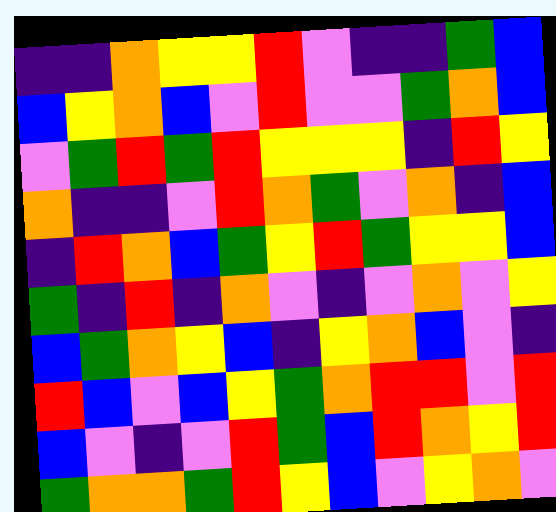[["indigo", "indigo", "orange", "yellow", "yellow", "red", "violet", "indigo", "indigo", "green", "blue"], ["blue", "yellow", "orange", "blue", "violet", "red", "violet", "violet", "green", "orange", "blue"], ["violet", "green", "red", "green", "red", "yellow", "yellow", "yellow", "indigo", "red", "yellow"], ["orange", "indigo", "indigo", "violet", "red", "orange", "green", "violet", "orange", "indigo", "blue"], ["indigo", "red", "orange", "blue", "green", "yellow", "red", "green", "yellow", "yellow", "blue"], ["green", "indigo", "red", "indigo", "orange", "violet", "indigo", "violet", "orange", "violet", "yellow"], ["blue", "green", "orange", "yellow", "blue", "indigo", "yellow", "orange", "blue", "violet", "indigo"], ["red", "blue", "violet", "blue", "yellow", "green", "orange", "red", "red", "violet", "red"], ["blue", "violet", "indigo", "violet", "red", "green", "blue", "red", "orange", "yellow", "red"], ["green", "orange", "orange", "green", "red", "yellow", "blue", "violet", "yellow", "orange", "violet"]]